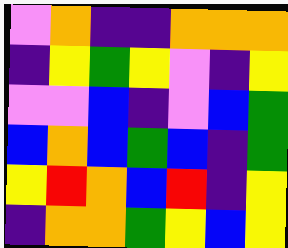[["violet", "orange", "indigo", "indigo", "orange", "orange", "orange"], ["indigo", "yellow", "green", "yellow", "violet", "indigo", "yellow"], ["violet", "violet", "blue", "indigo", "violet", "blue", "green"], ["blue", "orange", "blue", "green", "blue", "indigo", "green"], ["yellow", "red", "orange", "blue", "red", "indigo", "yellow"], ["indigo", "orange", "orange", "green", "yellow", "blue", "yellow"]]